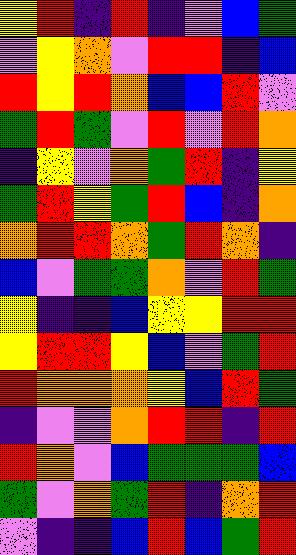[["yellow", "red", "indigo", "red", "indigo", "violet", "blue", "green"], ["violet", "yellow", "orange", "violet", "red", "red", "indigo", "blue"], ["red", "yellow", "red", "orange", "blue", "blue", "red", "violet"], ["green", "red", "green", "violet", "red", "violet", "red", "orange"], ["indigo", "yellow", "violet", "orange", "green", "red", "indigo", "yellow"], ["green", "red", "yellow", "green", "red", "blue", "indigo", "orange"], ["orange", "red", "red", "orange", "green", "red", "orange", "indigo"], ["blue", "violet", "green", "green", "orange", "violet", "red", "green"], ["yellow", "indigo", "indigo", "blue", "yellow", "yellow", "red", "red"], ["yellow", "red", "red", "yellow", "blue", "violet", "green", "red"], ["red", "orange", "orange", "orange", "yellow", "blue", "red", "green"], ["indigo", "violet", "violet", "orange", "red", "red", "indigo", "red"], ["red", "orange", "violet", "blue", "green", "green", "green", "blue"], ["green", "violet", "orange", "green", "red", "indigo", "orange", "red"], ["violet", "indigo", "indigo", "blue", "red", "blue", "green", "red"]]